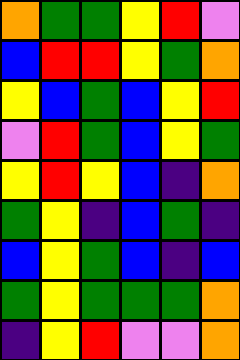[["orange", "green", "green", "yellow", "red", "violet"], ["blue", "red", "red", "yellow", "green", "orange"], ["yellow", "blue", "green", "blue", "yellow", "red"], ["violet", "red", "green", "blue", "yellow", "green"], ["yellow", "red", "yellow", "blue", "indigo", "orange"], ["green", "yellow", "indigo", "blue", "green", "indigo"], ["blue", "yellow", "green", "blue", "indigo", "blue"], ["green", "yellow", "green", "green", "green", "orange"], ["indigo", "yellow", "red", "violet", "violet", "orange"]]